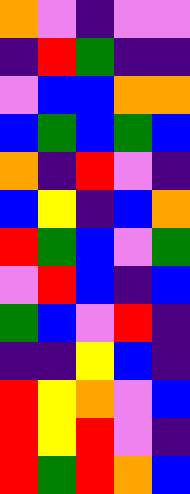[["orange", "violet", "indigo", "violet", "violet"], ["indigo", "red", "green", "indigo", "indigo"], ["violet", "blue", "blue", "orange", "orange"], ["blue", "green", "blue", "green", "blue"], ["orange", "indigo", "red", "violet", "indigo"], ["blue", "yellow", "indigo", "blue", "orange"], ["red", "green", "blue", "violet", "green"], ["violet", "red", "blue", "indigo", "blue"], ["green", "blue", "violet", "red", "indigo"], ["indigo", "indigo", "yellow", "blue", "indigo"], ["red", "yellow", "orange", "violet", "blue"], ["red", "yellow", "red", "violet", "indigo"], ["red", "green", "red", "orange", "blue"]]